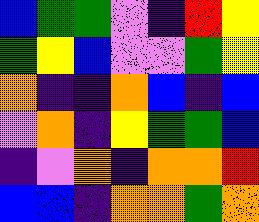[["blue", "green", "green", "violet", "indigo", "red", "yellow"], ["green", "yellow", "blue", "violet", "violet", "green", "yellow"], ["orange", "indigo", "indigo", "orange", "blue", "indigo", "blue"], ["violet", "orange", "indigo", "yellow", "green", "green", "blue"], ["indigo", "violet", "orange", "indigo", "orange", "orange", "red"], ["blue", "blue", "indigo", "orange", "orange", "green", "orange"]]